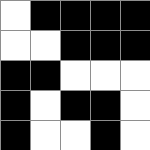[["white", "black", "black", "black", "black"], ["white", "white", "black", "black", "black"], ["black", "black", "white", "white", "white"], ["black", "white", "black", "black", "white"], ["black", "white", "white", "black", "white"]]